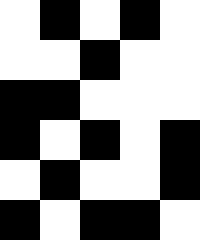[["white", "black", "white", "black", "white"], ["white", "white", "black", "white", "white"], ["black", "black", "white", "white", "white"], ["black", "white", "black", "white", "black"], ["white", "black", "white", "white", "black"], ["black", "white", "black", "black", "white"]]